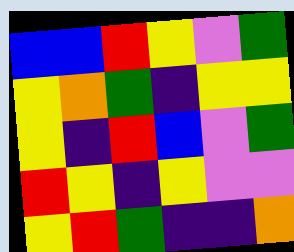[["blue", "blue", "red", "yellow", "violet", "green"], ["yellow", "orange", "green", "indigo", "yellow", "yellow"], ["yellow", "indigo", "red", "blue", "violet", "green"], ["red", "yellow", "indigo", "yellow", "violet", "violet"], ["yellow", "red", "green", "indigo", "indigo", "orange"]]